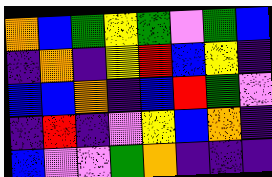[["orange", "blue", "green", "yellow", "green", "violet", "green", "blue"], ["indigo", "orange", "indigo", "yellow", "red", "blue", "yellow", "indigo"], ["blue", "blue", "orange", "indigo", "blue", "red", "green", "violet"], ["indigo", "red", "indigo", "violet", "yellow", "blue", "orange", "indigo"], ["blue", "violet", "violet", "green", "orange", "indigo", "indigo", "indigo"]]